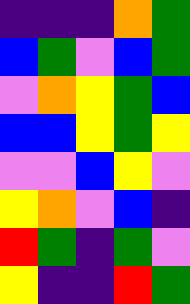[["indigo", "indigo", "indigo", "orange", "green"], ["blue", "green", "violet", "blue", "green"], ["violet", "orange", "yellow", "green", "blue"], ["blue", "blue", "yellow", "green", "yellow"], ["violet", "violet", "blue", "yellow", "violet"], ["yellow", "orange", "violet", "blue", "indigo"], ["red", "green", "indigo", "green", "violet"], ["yellow", "indigo", "indigo", "red", "green"]]